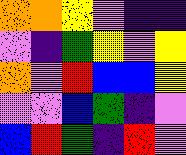[["orange", "orange", "yellow", "violet", "indigo", "indigo"], ["violet", "indigo", "green", "yellow", "violet", "yellow"], ["orange", "violet", "red", "blue", "blue", "yellow"], ["violet", "violet", "blue", "green", "indigo", "violet"], ["blue", "red", "green", "indigo", "red", "violet"]]